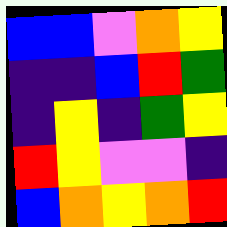[["blue", "blue", "violet", "orange", "yellow"], ["indigo", "indigo", "blue", "red", "green"], ["indigo", "yellow", "indigo", "green", "yellow"], ["red", "yellow", "violet", "violet", "indigo"], ["blue", "orange", "yellow", "orange", "red"]]